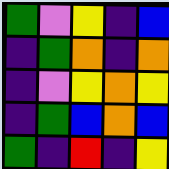[["green", "violet", "yellow", "indigo", "blue"], ["indigo", "green", "orange", "indigo", "orange"], ["indigo", "violet", "yellow", "orange", "yellow"], ["indigo", "green", "blue", "orange", "blue"], ["green", "indigo", "red", "indigo", "yellow"]]